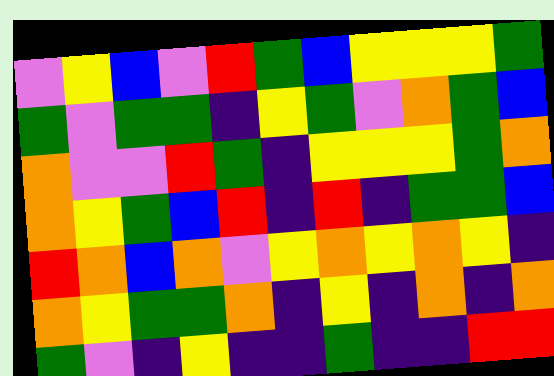[["violet", "yellow", "blue", "violet", "red", "green", "blue", "yellow", "yellow", "yellow", "green"], ["green", "violet", "green", "green", "indigo", "yellow", "green", "violet", "orange", "green", "blue"], ["orange", "violet", "violet", "red", "green", "indigo", "yellow", "yellow", "yellow", "green", "orange"], ["orange", "yellow", "green", "blue", "red", "indigo", "red", "indigo", "green", "green", "blue"], ["red", "orange", "blue", "orange", "violet", "yellow", "orange", "yellow", "orange", "yellow", "indigo"], ["orange", "yellow", "green", "green", "orange", "indigo", "yellow", "indigo", "orange", "indigo", "orange"], ["green", "violet", "indigo", "yellow", "indigo", "indigo", "green", "indigo", "indigo", "red", "red"]]